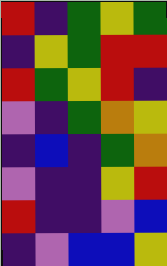[["red", "indigo", "green", "yellow", "green"], ["indigo", "yellow", "green", "red", "red"], ["red", "green", "yellow", "red", "indigo"], ["violet", "indigo", "green", "orange", "yellow"], ["indigo", "blue", "indigo", "green", "orange"], ["violet", "indigo", "indigo", "yellow", "red"], ["red", "indigo", "indigo", "violet", "blue"], ["indigo", "violet", "blue", "blue", "yellow"]]